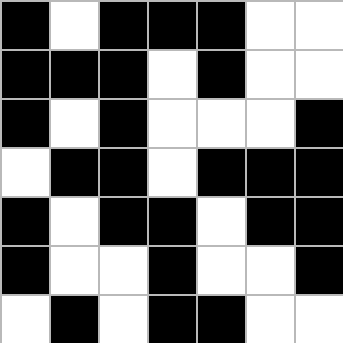[["black", "white", "black", "black", "black", "white", "white"], ["black", "black", "black", "white", "black", "white", "white"], ["black", "white", "black", "white", "white", "white", "black"], ["white", "black", "black", "white", "black", "black", "black"], ["black", "white", "black", "black", "white", "black", "black"], ["black", "white", "white", "black", "white", "white", "black"], ["white", "black", "white", "black", "black", "white", "white"]]